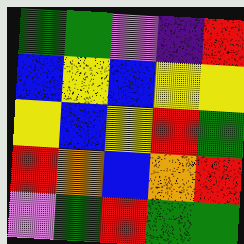[["green", "green", "violet", "indigo", "red"], ["blue", "yellow", "blue", "yellow", "yellow"], ["yellow", "blue", "yellow", "red", "green"], ["red", "orange", "blue", "orange", "red"], ["violet", "green", "red", "green", "green"]]